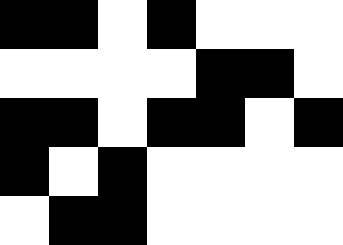[["black", "black", "white", "black", "white", "white", "white"], ["white", "white", "white", "white", "black", "black", "white"], ["black", "black", "white", "black", "black", "white", "black"], ["black", "white", "black", "white", "white", "white", "white"], ["white", "black", "black", "white", "white", "white", "white"]]